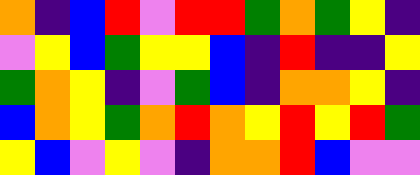[["orange", "indigo", "blue", "red", "violet", "red", "red", "green", "orange", "green", "yellow", "indigo"], ["violet", "yellow", "blue", "green", "yellow", "yellow", "blue", "indigo", "red", "indigo", "indigo", "yellow"], ["green", "orange", "yellow", "indigo", "violet", "green", "blue", "indigo", "orange", "orange", "yellow", "indigo"], ["blue", "orange", "yellow", "green", "orange", "red", "orange", "yellow", "red", "yellow", "red", "green"], ["yellow", "blue", "violet", "yellow", "violet", "indigo", "orange", "orange", "red", "blue", "violet", "violet"]]